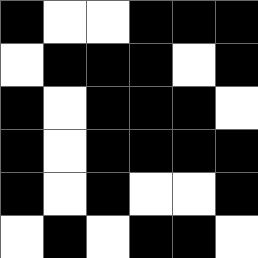[["black", "white", "white", "black", "black", "black"], ["white", "black", "black", "black", "white", "black"], ["black", "white", "black", "black", "black", "white"], ["black", "white", "black", "black", "black", "black"], ["black", "white", "black", "white", "white", "black"], ["white", "black", "white", "black", "black", "white"]]